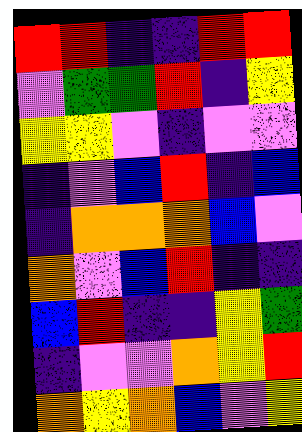[["red", "red", "indigo", "indigo", "red", "red"], ["violet", "green", "green", "red", "indigo", "yellow"], ["yellow", "yellow", "violet", "indigo", "violet", "violet"], ["indigo", "violet", "blue", "red", "indigo", "blue"], ["indigo", "orange", "orange", "orange", "blue", "violet"], ["orange", "violet", "blue", "red", "indigo", "indigo"], ["blue", "red", "indigo", "indigo", "yellow", "green"], ["indigo", "violet", "violet", "orange", "yellow", "red"], ["orange", "yellow", "orange", "blue", "violet", "yellow"]]